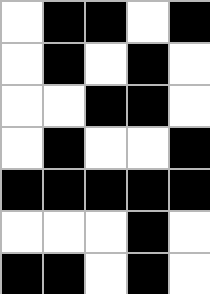[["white", "black", "black", "white", "black"], ["white", "black", "white", "black", "white"], ["white", "white", "black", "black", "white"], ["white", "black", "white", "white", "black"], ["black", "black", "black", "black", "black"], ["white", "white", "white", "black", "white"], ["black", "black", "white", "black", "white"]]